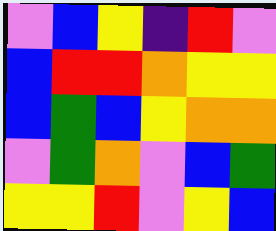[["violet", "blue", "yellow", "indigo", "red", "violet"], ["blue", "red", "red", "orange", "yellow", "yellow"], ["blue", "green", "blue", "yellow", "orange", "orange"], ["violet", "green", "orange", "violet", "blue", "green"], ["yellow", "yellow", "red", "violet", "yellow", "blue"]]